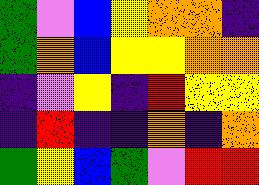[["green", "violet", "blue", "yellow", "orange", "orange", "indigo"], ["green", "orange", "blue", "yellow", "yellow", "orange", "orange"], ["indigo", "violet", "yellow", "indigo", "red", "yellow", "yellow"], ["indigo", "red", "indigo", "indigo", "orange", "indigo", "orange"], ["green", "yellow", "blue", "green", "violet", "red", "red"]]